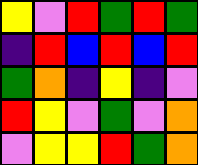[["yellow", "violet", "red", "green", "red", "green"], ["indigo", "red", "blue", "red", "blue", "red"], ["green", "orange", "indigo", "yellow", "indigo", "violet"], ["red", "yellow", "violet", "green", "violet", "orange"], ["violet", "yellow", "yellow", "red", "green", "orange"]]